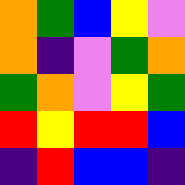[["orange", "green", "blue", "yellow", "violet"], ["orange", "indigo", "violet", "green", "orange"], ["green", "orange", "violet", "yellow", "green"], ["red", "yellow", "red", "red", "blue"], ["indigo", "red", "blue", "blue", "indigo"]]